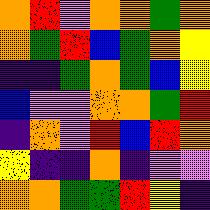[["orange", "red", "violet", "orange", "orange", "green", "orange"], ["orange", "green", "red", "blue", "green", "orange", "yellow"], ["indigo", "indigo", "green", "orange", "green", "blue", "yellow"], ["blue", "violet", "violet", "orange", "orange", "green", "red"], ["indigo", "orange", "violet", "red", "blue", "red", "orange"], ["yellow", "indigo", "indigo", "orange", "indigo", "violet", "violet"], ["orange", "orange", "green", "green", "red", "yellow", "indigo"]]